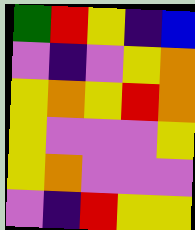[["green", "red", "yellow", "indigo", "blue"], ["violet", "indigo", "violet", "yellow", "orange"], ["yellow", "orange", "yellow", "red", "orange"], ["yellow", "violet", "violet", "violet", "yellow"], ["yellow", "orange", "violet", "violet", "violet"], ["violet", "indigo", "red", "yellow", "yellow"]]